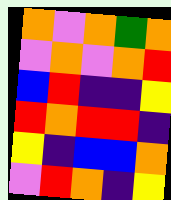[["orange", "violet", "orange", "green", "orange"], ["violet", "orange", "violet", "orange", "red"], ["blue", "red", "indigo", "indigo", "yellow"], ["red", "orange", "red", "red", "indigo"], ["yellow", "indigo", "blue", "blue", "orange"], ["violet", "red", "orange", "indigo", "yellow"]]